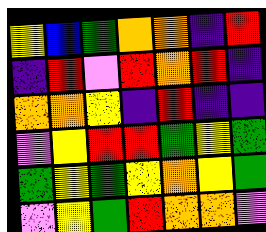[["yellow", "blue", "green", "orange", "orange", "indigo", "red"], ["indigo", "red", "violet", "red", "orange", "red", "indigo"], ["orange", "orange", "yellow", "indigo", "red", "indigo", "indigo"], ["violet", "yellow", "red", "red", "green", "yellow", "green"], ["green", "yellow", "green", "yellow", "orange", "yellow", "green"], ["violet", "yellow", "green", "red", "orange", "orange", "violet"]]